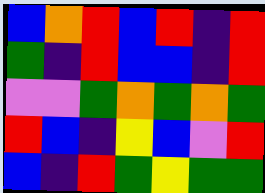[["blue", "orange", "red", "blue", "red", "indigo", "red"], ["green", "indigo", "red", "blue", "blue", "indigo", "red"], ["violet", "violet", "green", "orange", "green", "orange", "green"], ["red", "blue", "indigo", "yellow", "blue", "violet", "red"], ["blue", "indigo", "red", "green", "yellow", "green", "green"]]